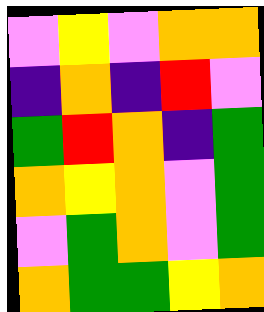[["violet", "yellow", "violet", "orange", "orange"], ["indigo", "orange", "indigo", "red", "violet"], ["green", "red", "orange", "indigo", "green"], ["orange", "yellow", "orange", "violet", "green"], ["violet", "green", "orange", "violet", "green"], ["orange", "green", "green", "yellow", "orange"]]